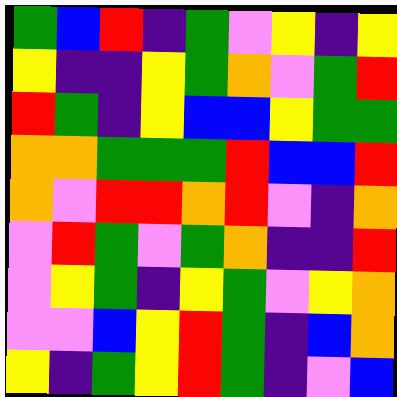[["green", "blue", "red", "indigo", "green", "violet", "yellow", "indigo", "yellow"], ["yellow", "indigo", "indigo", "yellow", "green", "orange", "violet", "green", "red"], ["red", "green", "indigo", "yellow", "blue", "blue", "yellow", "green", "green"], ["orange", "orange", "green", "green", "green", "red", "blue", "blue", "red"], ["orange", "violet", "red", "red", "orange", "red", "violet", "indigo", "orange"], ["violet", "red", "green", "violet", "green", "orange", "indigo", "indigo", "red"], ["violet", "yellow", "green", "indigo", "yellow", "green", "violet", "yellow", "orange"], ["violet", "violet", "blue", "yellow", "red", "green", "indigo", "blue", "orange"], ["yellow", "indigo", "green", "yellow", "red", "green", "indigo", "violet", "blue"]]